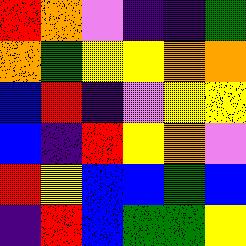[["red", "orange", "violet", "indigo", "indigo", "green"], ["orange", "green", "yellow", "yellow", "orange", "orange"], ["blue", "red", "indigo", "violet", "yellow", "yellow"], ["blue", "indigo", "red", "yellow", "orange", "violet"], ["red", "yellow", "blue", "blue", "green", "blue"], ["indigo", "red", "blue", "green", "green", "yellow"]]